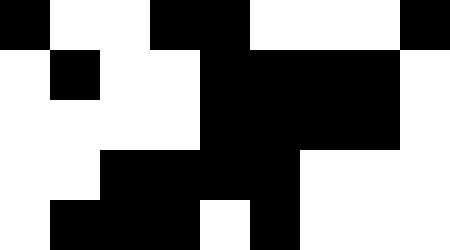[["black", "white", "white", "black", "black", "white", "white", "white", "black"], ["white", "black", "white", "white", "black", "black", "black", "black", "white"], ["white", "white", "white", "white", "black", "black", "black", "black", "white"], ["white", "white", "black", "black", "black", "black", "white", "white", "white"], ["white", "black", "black", "black", "white", "black", "white", "white", "white"]]